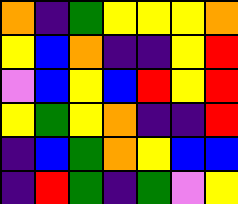[["orange", "indigo", "green", "yellow", "yellow", "yellow", "orange"], ["yellow", "blue", "orange", "indigo", "indigo", "yellow", "red"], ["violet", "blue", "yellow", "blue", "red", "yellow", "red"], ["yellow", "green", "yellow", "orange", "indigo", "indigo", "red"], ["indigo", "blue", "green", "orange", "yellow", "blue", "blue"], ["indigo", "red", "green", "indigo", "green", "violet", "yellow"]]